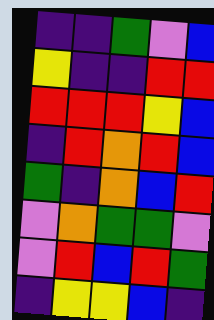[["indigo", "indigo", "green", "violet", "blue"], ["yellow", "indigo", "indigo", "red", "red"], ["red", "red", "red", "yellow", "blue"], ["indigo", "red", "orange", "red", "blue"], ["green", "indigo", "orange", "blue", "red"], ["violet", "orange", "green", "green", "violet"], ["violet", "red", "blue", "red", "green"], ["indigo", "yellow", "yellow", "blue", "indigo"]]